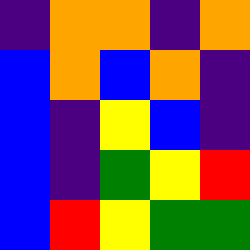[["indigo", "orange", "orange", "indigo", "orange"], ["blue", "orange", "blue", "orange", "indigo"], ["blue", "indigo", "yellow", "blue", "indigo"], ["blue", "indigo", "green", "yellow", "red"], ["blue", "red", "yellow", "green", "green"]]